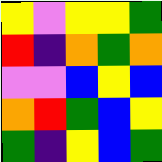[["yellow", "violet", "yellow", "yellow", "green"], ["red", "indigo", "orange", "green", "orange"], ["violet", "violet", "blue", "yellow", "blue"], ["orange", "red", "green", "blue", "yellow"], ["green", "indigo", "yellow", "blue", "green"]]